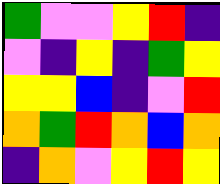[["green", "violet", "violet", "yellow", "red", "indigo"], ["violet", "indigo", "yellow", "indigo", "green", "yellow"], ["yellow", "yellow", "blue", "indigo", "violet", "red"], ["orange", "green", "red", "orange", "blue", "orange"], ["indigo", "orange", "violet", "yellow", "red", "yellow"]]